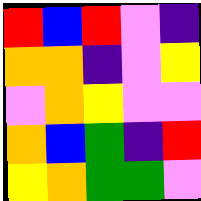[["red", "blue", "red", "violet", "indigo"], ["orange", "orange", "indigo", "violet", "yellow"], ["violet", "orange", "yellow", "violet", "violet"], ["orange", "blue", "green", "indigo", "red"], ["yellow", "orange", "green", "green", "violet"]]